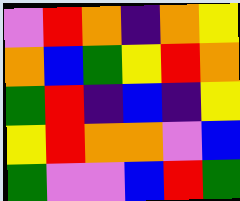[["violet", "red", "orange", "indigo", "orange", "yellow"], ["orange", "blue", "green", "yellow", "red", "orange"], ["green", "red", "indigo", "blue", "indigo", "yellow"], ["yellow", "red", "orange", "orange", "violet", "blue"], ["green", "violet", "violet", "blue", "red", "green"]]